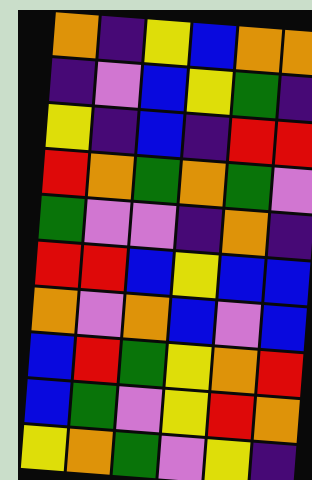[["orange", "indigo", "yellow", "blue", "orange", "orange"], ["indigo", "violet", "blue", "yellow", "green", "indigo"], ["yellow", "indigo", "blue", "indigo", "red", "red"], ["red", "orange", "green", "orange", "green", "violet"], ["green", "violet", "violet", "indigo", "orange", "indigo"], ["red", "red", "blue", "yellow", "blue", "blue"], ["orange", "violet", "orange", "blue", "violet", "blue"], ["blue", "red", "green", "yellow", "orange", "red"], ["blue", "green", "violet", "yellow", "red", "orange"], ["yellow", "orange", "green", "violet", "yellow", "indigo"]]